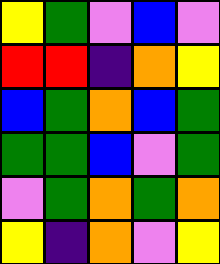[["yellow", "green", "violet", "blue", "violet"], ["red", "red", "indigo", "orange", "yellow"], ["blue", "green", "orange", "blue", "green"], ["green", "green", "blue", "violet", "green"], ["violet", "green", "orange", "green", "orange"], ["yellow", "indigo", "orange", "violet", "yellow"]]